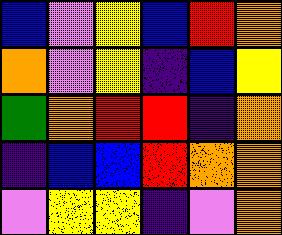[["blue", "violet", "yellow", "blue", "red", "orange"], ["orange", "violet", "yellow", "indigo", "blue", "yellow"], ["green", "orange", "red", "red", "indigo", "orange"], ["indigo", "blue", "blue", "red", "orange", "orange"], ["violet", "yellow", "yellow", "indigo", "violet", "orange"]]